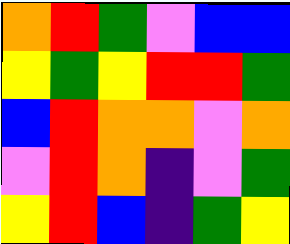[["orange", "red", "green", "violet", "blue", "blue"], ["yellow", "green", "yellow", "red", "red", "green"], ["blue", "red", "orange", "orange", "violet", "orange"], ["violet", "red", "orange", "indigo", "violet", "green"], ["yellow", "red", "blue", "indigo", "green", "yellow"]]